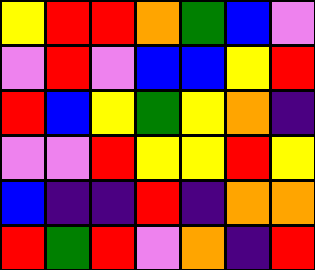[["yellow", "red", "red", "orange", "green", "blue", "violet"], ["violet", "red", "violet", "blue", "blue", "yellow", "red"], ["red", "blue", "yellow", "green", "yellow", "orange", "indigo"], ["violet", "violet", "red", "yellow", "yellow", "red", "yellow"], ["blue", "indigo", "indigo", "red", "indigo", "orange", "orange"], ["red", "green", "red", "violet", "orange", "indigo", "red"]]